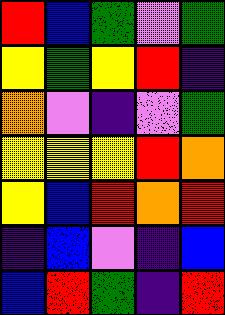[["red", "blue", "green", "violet", "green"], ["yellow", "green", "yellow", "red", "indigo"], ["orange", "violet", "indigo", "violet", "green"], ["yellow", "yellow", "yellow", "red", "orange"], ["yellow", "blue", "red", "orange", "red"], ["indigo", "blue", "violet", "indigo", "blue"], ["blue", "red", "green", "indigo", "red"]]